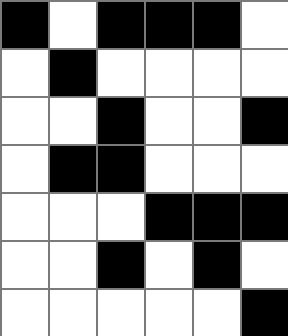[["black", "white", "black", "black", "black", "white"], ["white", "black", "white", "white", "white", "white"], ["white", "white", "black", "white", "white", "black"], ["white", "black", "black", "white", "white", "white"], ["white", "white", "white", "black", "black", "black"], ["white", "white", "black", "white", "black", "white"], ["white", "white", "white", "white", "white", "black"]]